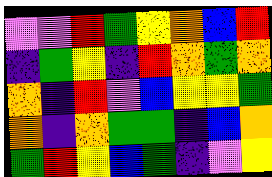[["violet", "violet", "red", "green", "yellow", "orange", "blue", "red"], ["indigo", "green", "yellow", "indigo", "red", "orange", "green", "orange"], ["orange", "indigo", "red", "violet", "blue", "yellow", "yellow", "green"], ["orange", "indigo", "orange", "green", "green", "indigo", "blue", "orange"], ["green", "red", "yellow", "blue", "green", "indigo", "violet", "yellow"]]